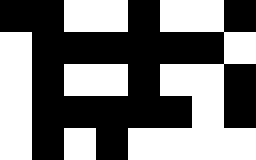[["black", "black", "white", "white", "black", "white", "white", "black"], ["white", "black", "black", "black", "black", "black", "black", "white"], ["white", "black", "white", "white", "black", "white", "white", "black"], ["white", "black", "black", "black", "black", "black", "white", "black"], ["white", "black", "white", "black", "white", "white", "white", "white"]]